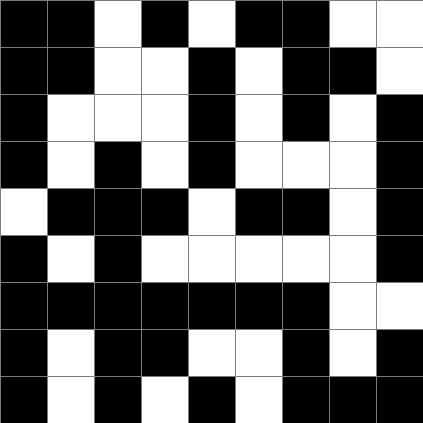[["black", "black", "white", "black", "white", "black", "black", "white", "white"], ["black", "black", "white", "white", "black", "white", "black", "black", "white"], ["black", "white", "white", "white", "black", "white", "black", "white", "black"], ["black", "white", "black", "white", "black", "white", "white", "white", "black"], ["white", "black", "black", "black", "white", "black", "black", "white", "black"], ["black", "white", "black", "white", "white", "white", "white", "white", "black"], ["black", "black", "black", "black", "black", "black", "black", "white", "white"], ["black", "white", "black", "black", "white", "white", "black", "white", "black"], ["black", "white", "black", "white", "black", "white", "black", "black", "black"]]